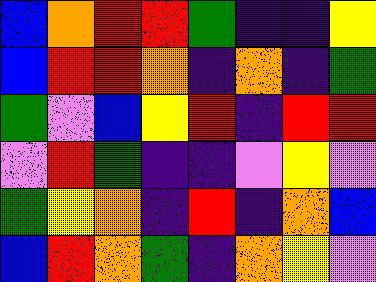[["blue", "orange", "red", "red", "green", "indigo", "indigo", "yellow"], ["blue", "red", "red", "orange", "indigo", "orange", "indigo", "green"], ["green", "violet", "blue", "yellow", "red", "indigo", "red", "red"], ["violet", "red", "green", "indigo", "indigo", "violet", "yellow", "violet"], ["green", "yellow", "orange", "indigo", "red", "indigo", "orange", "blue"], ["blue", "red", "orange", "green", "indigo", "orange", "yellow", "violet"]]